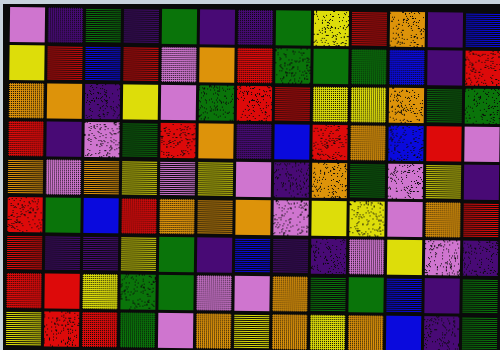[["violet", "indigo", "green", "indigo", "green", "indigo", "indigo", "green", "yellow", "red", "orange", "indigo", "blue"], ["yellow", "red", "blue", "red", "violet", "orange", "red", "green", "green", "green", "blue", "indigo", "red"], ["orange", "orange", "indigo", "yellow", "violet", "green", "red", "red", "yellow", "yellow", "orange", "green", "green"], ["red", "indigo", "violet", "green", "red", "orange", "indigo", "blue", "red", "orange", "blue", "red", "violet"], ["orange", "violet", "orange", "yellow", "violet", "yellow", "violet", "indigo", "orange", "green", "violet", "yellow", "indigo"], ["red", "green", "blue", "red", "orange", "orange", "orange", "violet", "yellow", "yellow", "violet", "orange", "red"], ["red", "indigo", "indigo", "yellow", "green", "indigo", "blue", "indigo", "indigo", "violet", "yellow", "violet", "indigo"], ["red", "red", "yellow", "green", "green", "violet", "violet", "orange", "green", "green", "blue", "indigo", "green"], ["yellow", "red", "red", "green", "violet", "orange", "yellow", "orange", "yellow", "orange", "blue", "indigo", "green"]]